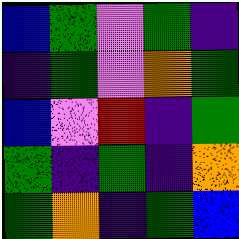[["blue", "green", "violet", "green", "indigo"], ["indigo", "green", "violet", "orange", "green"], ["blue", "violet", "red", "indigo", "green"], ["green", "indigo", "green", "indigo", "orange"], ["green", "orange", "indigo", "green", "blue"]]